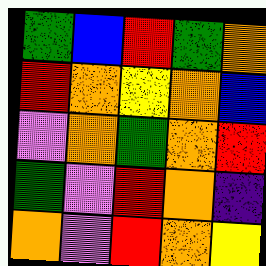[["green", "blue", "red", "green", "orange"], ["red", "orange", "yellow", "orange", "blue"], ["violet", "orange", "green", "orange", "red"], ["green", "violet", "red", "orange", "indigo"], ["orange", "violet", "red", "orange", "yellow"]]